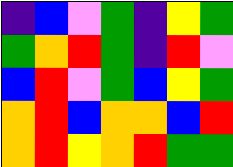[["indigo", "blue", "violet", "green", "indigo", "yellow", "green"], ["green", "orange", "red", "green", "indigo", "red", "violet"], ["blue", "red", "violet", "green", "blue", "yellow", "green"], ["orange", "red", "blue", "orange", "orange", "blue", "red"], ["orange", "red", "yellow", "orange", "red", "green", "green"]]